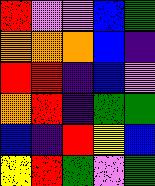[["red", "violet", "violet", "blue", "green"], ["orange", "orange", "orange", "blue", "indigo"], ["red", "red", "indigo", "blue", "violet"], ["orange", "red", "indigo", "green", "green"], ["blue", "indigo", "red", "yellow", "blue"], ["yellow", "red", "green", "violet", "green"]]